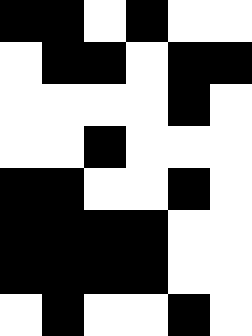[["black", "black", "white", "black", "white", "white"], ["white", "black", "black", "white", "black", "black"], ["white", "white", "white", "white", "black", "white"], ["white", "white", "black", "white", "white", "white"], ["black", "black", "white", "white", "black", "white"], ["black", "black", "black", "black", "white", "white"], ["black", "black", "black", "black", "white", "white"], ["white", "black", "white", "white", "black", "white"]]